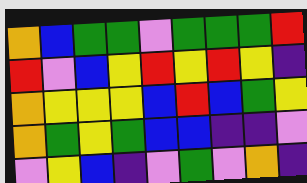[["orange", "blue", "green", "green", "violet", "green", "green", "green", "red"], ["red", "violet", "blue", "yellow", "red", "yellow", "red", "yellow", "indigo"], ["orange", "yellow", "yellow", "yellow", "blue", "red", "blue", "green", "yellow"], ["orange", "green", "yellow", "green", "blue", "blue", "indigo", "indigo", "violet"], ["violet", "yellow", "blue", "indigo", "violet", "green", "violet", "orange", "indigo"]]